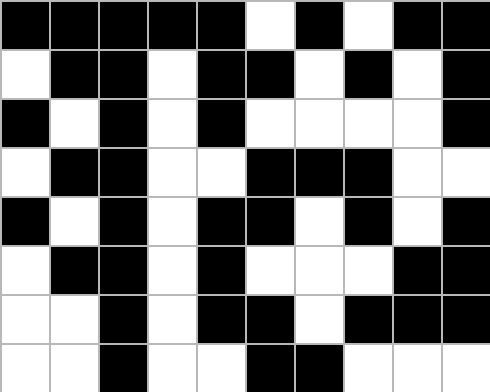[["black", "black", "black", "black", "black", "white", "black", "white", "black", "black"], ["white", "black", "black", "white", "black", "black", "white", "black", "white", "black"], ["black", "white", "black", "white", "black", "white", "white", "white", "white", "black"], ["white", "black", "black", "white", "white", "black", "black", "black", "white", "white"], ["black", "white", "black", "white", "black", "black", "white", "black", "white", "black"], ["white", "black", "black", "white", "black", "white", "white", "white", "black", "black"], ["white", "white", "black", "white", "black", "black", "white", "black", "black", "black"], ["white", "white", "black", "white", "white", "black", "black", "white", "white", "white"]]